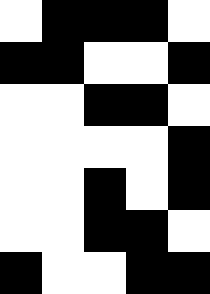[["white", "black", "black", "black", "white"], ["black", "black", "white", "white", "black"], ["white", "white", "black", "black", "white"], ["white", "white", "white", "white", "black"], ["white", "white", "black", "white", "black"], ["white", "white", "black", "black", "white"], ["black", "white", "white", "black", "black"]]